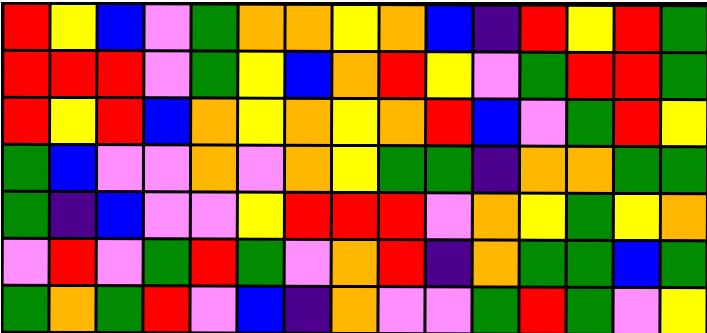[["red", "yellow", "blue", "violet", "green", "orange", "orange", "yellow", "orange", "blue", "indigo", "red", "yellow", "red", "green"], ["red", "red", "red", "violet", "green", "yellow", "blue", "orange", "red", "yellow", "violet", "green", "red", "red", "green"], ["red", "yellow", "red", "blue", "orange", "yellow", "orange", "yellow", "orange", "red", "blue", "violet", "green", "red", "yellow"], ["green", "blue", "violet", "violet", "orange", "violet", "orange", "yellow", "green", "green", "indigo", "orange", "orange", "green", "green"], ["green", "indigo", "blue", "violet", "violet", "yellow", "red", "red", "red", "violet", "orange", "yellow", "green", "yellow", "orange"], ["violet", "red", "violet", "green", "red", "green", "violet", "orange", "red", "indigo", "orange", "green", "green", "blue", "green"], ["green", "orange", "green", "red", "violet", "blue", "indigo", "orange", "violet", "violet", "green", "red", "green", "violet", "yellow"]]